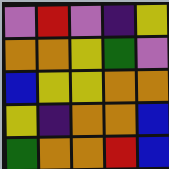[["violet", "red", "violet", "indigo", "yellow"], ["orange", "orange", "yellow", "green", "violet"], ["blue", "yellow", "yellow", "orange", "orange"], ["yellow", "indigo", "orange", "orange", "blue"], ["green", "orange", "orange", "red", "blue"]]